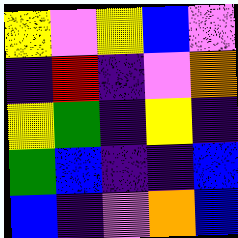[["yellow", "violet", "yellow", "blue", "violet"], ["indigo", "red", "indigo", "violet", "orange"], ["yellow", "green", "indigo", "yellow", "indigo"], ["green", "blue", "indigo", "indigo", "blue"], ["blue", "indigo", "violet", "orange", "blue"]]